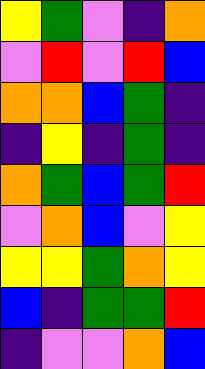[["yellow", "green", "violet", "indigo", "orange"], ["violet", "red", "violet", "red", "blue"], ["orange", "orange", "blue", "green", "indigo"], ["indigo", "yellow", "indigo", "green", "indigo"], ["orange", "green", "blue", "green", "red"], ["violet", "orange", "blue", "violet", "yellow"], ["yellow", "yellow", "green", "orange", "yellow"], ["blue", "indigo", "green", "green", "red"], ["indigo", "violet", "violet", "orange", "blue"]]